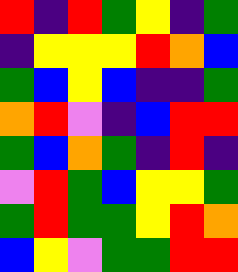[["red", "indigo", "red", "green", "yellow", "indigo", "green"], ["indigo", "yellow", "yellow", "yellow", "red", "orange", "blue"], ["green", "blue", "yellow", "blue", "indigo", "indigo", "green"], ["orange", "red", "violet", "indigo", "blue", "red", "red"], ["green", "blue", "orange", "green", "indigo", "red", "indigo"], ["violet", "red", "green", "blue", "yellow", "yellow", "green"], ["green", "red", "green", "green", "yellow", "red", "orange"], ["blue", "yellow", "violet", "green", "green", "red", "red"]]